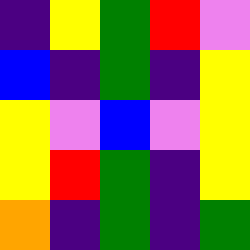[["indigo", "yellow", "green", "red", "violet"], ["blue", "indigo", "green", "indigo", "yellow"], ["yellow", "violet", "blue", "violet", "yellow"], ["yellow", "red", "green", "indigo", "yellow"], ["orange", "indigo", "green", "indigo", "green"]]